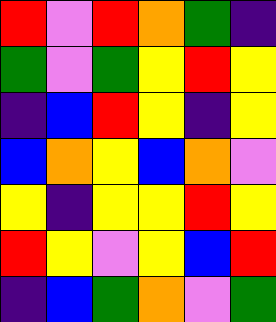[["red", "violet", "red", "orange", "green", "indigo"], ["green", "violet", "green", "yellow", "red", "yellow"], ["indigo", "blue", "red", "yellow", "indigo", "yellow"], ["blue", "orange", "yellow", "blue", "orange", "violet"], ["yellow", "indigo", "yellow", "yellow", "red", "yellow"], ["red", "yellow", "violet", "yellow", "blue", "red"], ["indigo", "blue", "green", "orange", "violet", "green"]]